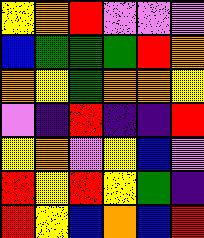[["yellow", "orange", "red", "violet", "violet", "violet"], ["blue", "green", "green", "green", "red", "orange"], ["orange", "yellow", "green", "orange", "orange", "yellow"], ["violet", "indigo", "red", "indigo", "indigo", "red"], ["yellow", "orange", "violet", "yellow", "blue", "violet"], ["red", "yellow", "red", "yellow", "green", "indigo"], ["red", "yellow", "blue", "orange", "blue", "red"]]